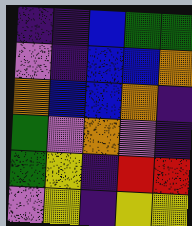[["indigo", "indigo", "blue", "green", "green"], ["violet", "indigo", "blue", "blue", "orange"], ["orange", "blue", "blue", "orange", "indigo"], ["green", "violet", "orange", "violet", "indigo"], ["green", "yellow", "indigo", "red", "red"], ["violet", "yellow", "indigo", "yellow", "yellow"]]